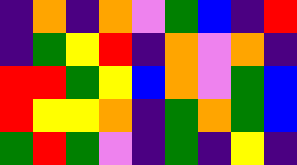[["indigo", "orange", "indigo", "orange", "violet", "green", "blue", "indigo", "red"], ["indigo", "green", "yellow", "red", "indigo", "orange", "violet", "orange", "indigo"], ["red", "red", "green", "yellow", "blue", "orange", "violet", "green", "blue"], ["red", "yellow", "yellow", "orange", "indigo", "green", "orange", "green", "blue"], ["green", "red", "green", "violet", "indigo", "green", "indigo", "yellow", "indigo"]]